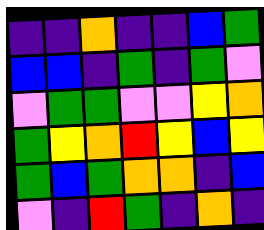[["indigo", "indigo", "orange", "indigo", "indigo", "blue", "green"], ["blue", "blue", "indigo", "green", "indigo", "green", "violet"], ["violet", "green", "green", "violet", "violet", "yellow", "orange"], ["green", "yellow", "orange", "red", "yellow", "blue", "yellow"], ["green", "blue", "green", "orange", "orange", "indigo", "blue"], ["violet", "indigo", "red", "green", "indigo", "orange", "indigo"]]